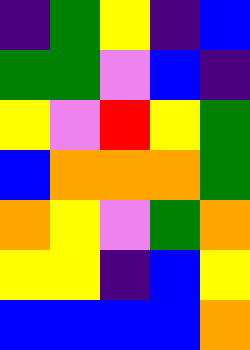[["indigo", "green", "yellow", "indigo", "blue"], ["green", "green", "violet", "blue", "indigo"], ["yellow", "violet", "red", "yellow", "green"], ["blue", "orange", "orange", "orange", "green"], ["orange", "yellow", "violet", "green", "orange"], ["yellow", "yellow", "indigo", "blue", "yellow"], ["blue", "blue", "blue", "blue", "orange"]]